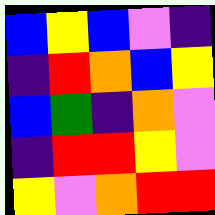[["blue", "yellow", "blue", "violet", "indigo"], ["indigo", "red", "orange", "blue", "yellow"], ["blue", "green", "indigo", "orange", "violet"], ["indigo", "red", "red", "yellow", "violet"], ["yellow", "violet", "orange", "red", "red"]]